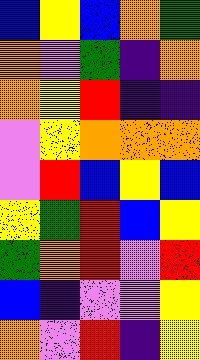[["blue", "yellow", "blue", "orange", "green"], ["orange", "violet", "green", "indigo", "orange"], ["orange", "yellow", "red", "indigo", "indigo"], ["violet", "yellow", "orange", "orange", "orange"], ["violet", "red", "blue", "yellow", "blue"], ["yellow", "green", "red", "blue", "yellow"], ["green", "orange", "red", "violet", "red"], ["blue", "indigo", "violet", "violet", "yellow"], ["orange", "violet", "red", "indigo", "yellow"]]